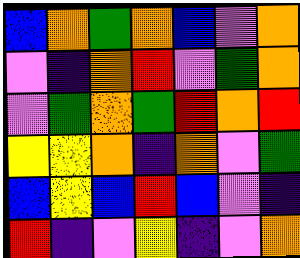[["blue", "orange", "green", "orange", "blue", "violet", "orange"], ["violet", "indigo", "orange", "red", "violet", "green", "orange"], ["violet", "green", "orange", "green", "red", "orange", "red"], ["yellow", "yellow", "orange", "indigo", "orange", "violet", "green"], ["blue", "yellow", "blue", "red", "blue", "violet", "indigo"], ["red", "indigo", "violet", "yellow", "indigo", "violet", "orange"]]